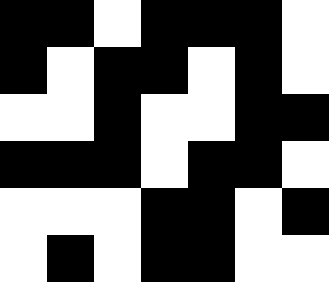[["black", "black", "white", "black", "black", "black", "white"], ["black", "white", "black", "black", "white", "black", "white"], ["white", "white", "black", "white", "white", "black", "black"], ["black", "black", "black", "white", "black", "black", "white"], ["white", "white", "white", "black", "black", "white", "black"], ["white", "black", "white", "black", "black", "white", "white"]]